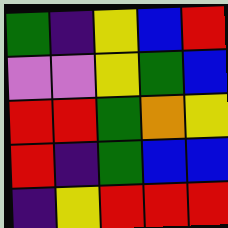[["green", "indigo", "yellow", "blue", "red"], ["violet", "violet", "yellow", "green", "blue"], ["red", "red", "green", "orange", "yellow"], ["red", "indigo", "green", "blue", "blue"], ["indigo", "yellow", "red", "red", "red"]]